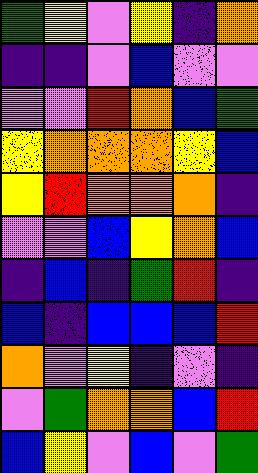[["green", "yellow", "violet", "yellow", "indigo", "orange"], ["indigo", "indigo", "violet", "blue", "violet", "violet"], ["violet", "violet", "red", "orange", "blue", "green"], ["yellow", "orange", "orange", "orange", "yellow", "blue"], ["yellow", "red", "orange", "orange", "orange", "indigo"], ["violet", "violet", "blue", "yellow", "orange", "blue"], ["indigo", "blue", "indigo", "green", "red", "indigo"], ["blue", "indigo", "blue", "blue", "blue", "red"], ["orange", "violet", "yellow", "indigo", "violet", "indigo"], ["violet", "green", "orange", "orange", "blue", "red"], ["blue", "yellow", "violet", "blue", "violet", "green"]]